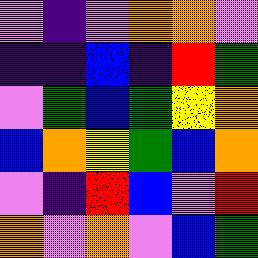[["violet", "indigo", "violet", "orange", "orange", "violet"], ["indigo", "indigo", "blue", "indigo", "red", "green"], ["violet", "green", "blue", "green", "yellow", "orange"], ["blue", "orange", "yellow", "green", "blue", "orange"], ["violet", "indigo", "red", "blue", "violet", "red"], ["orange", "violet", "orange", "violet", "blue", "green"]]